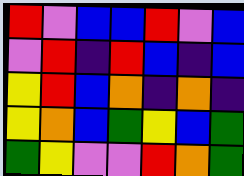[["red", "violet", "blue", "blue", "red", "violet", "blue"], ["violet", "red", "indigo", "red", "blue", "indigo", "blue"], ["yellow", "red", "blue", "orange", "indigo", "orange", "indigo"], ["yellow", "orange", "blue", "green", "yellow", "blue", "green"], ["green", "yellow", "violet", "violet", "red", "orange", "green"]]